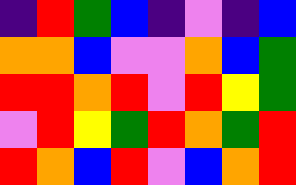[["indigo", "red", "green", "blue", "indigo", "violet", "indigo", "blue"], ["orange", "orange", "blue", "violet", "violet", "orange", "blue", "green"], ["red", "red", "orange", "red", "violet", "red", "yellow", "green"], ["violet", "red", "yellow", "green", "red", "orange", "green", "red"], ["red", "orange", "blue", "red", "violet", "blue", "orange", "red"]]